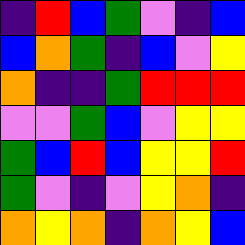[["indigo", "red", "blue", "green", "violet", "indigo", "blue"], ["blue", "orange", "green", "indigo", "blue", "violet", "yellow"], ["orange", "indigo", "indigo", "green", "red", "red", "red"], ["violet", "violet", "green", "blue", "violet", "yellow", "yellow"], ["green", "blue", "red", "blue", "yellow", "yellow", "red"], ["green", "violet", "indigo", "violet", "yellow", "orange", "indigo"], ["orange", "yellow", "orange", "indigo", "orange", "yellow", "blue"]]